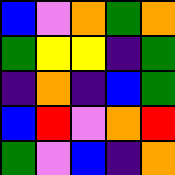[["blue", "violet", "orange", "green", "orange"], ["green", "yellow", "yellow", "indigo", "green"], ["indigo", "orange", "indigo", "blue", "green"], ["blue", "red", "violet", "orange", "red"], ["green", "violet", "blue", "indigo", "orange"]]